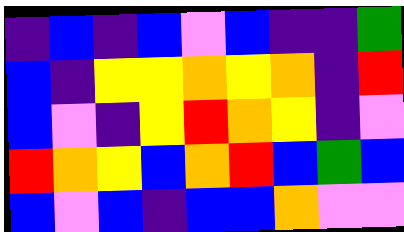[["indigo", "blue", "indigo", "blue", "violet", "blue", "indigo", "indigo", "green"], ["blue", "indigo", "yellow", "yellow", "orange", "yellow", "orange", "indigo", "red"], ["blue", "violet", "indigo", "yellow", "red", "orange", "yellow", "indigo", "violet"], ["red", "orange", "yellow", "blue", "orange", "red", "blue", "green", "blue"], ["blue", "violet", "blue", "indigo", "blue", "blue", "orange", "violet", "violet"]]